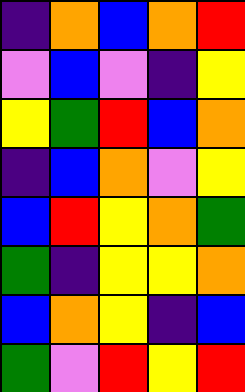[["indigo", "orange", "blue", "orange", "red"], ["violet", "blue", "violet", "indigo", "yellow"], ["yellow", "green", "red", "blue", "orange"], ["indigo", "blue", "orange", "violet", "yellow"], ["blue", "red", "yellow", "orange", "green"], ["green", "indigo", "yellow", "yellow", "orange"], ["blue", "orange", "yellow", "indigo", "blue"], ["green", "violet", "red", "yellow", "red"]]